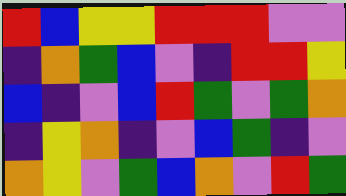[["red", "blue", "yellow", "yellow", "red", "red", "red", "violet", "violet"], ["indigo", "orange", "green", "blue", "violet", "indigo", "red", "red", "yellow"], ["blue", "indigo", "violet", "blue", "red", "green", "violet", "green", "orange"], ["indigo", "yellow", "orange", "indigo", "violet", "blue", "green", "indigo", "violet"], ["orange", "yellow", "violet", "green", "blue", "orange", "violet", "red", "green"]]